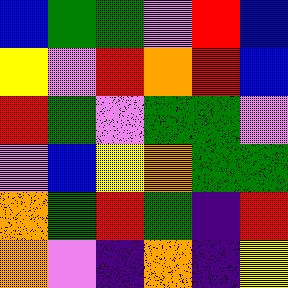[["blue", "green", "green", "violet", "red", "blue"], ["yellow", "violet", "red", "orange", "red", "blue"], ["red", "green", "violet", "green", "green", "violet"], ["violet", "blue", "yellow", "orange", "green", "green"], ["orange", "green", "red", "green", "indigo", "red"], ["orange", "violet", "indigo", "orange", "indigo", "yellow"]]